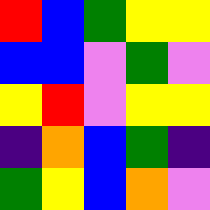[["red", "blue", "green", "yellow", "yellow"], ["blue", "blue", "violet", "green", "violet"], ["yellow", "red", "violet", "yellow", "yellow"], ["indigo", "orange", "blue", "green", "indigo"], ["green", "yellow", "blue", "orange", "violet"]]